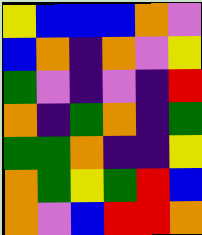[["yellow", "blue", "blue", "blue", "orange", "violet"], ["blue", "orange", "indigo", "orange", "violet", "yellow"], ["green", "violet", "indigo", "violet", "indigo", "red"], ["orange", "indigo", "green", "orange", "indigo", "green"], ["green", "green", "orange", "indigo", "indigo", "yellow"], ["orange", "green", "yellow", "green", "red", "blue"], ["orange", "violet", "blue", "red", "red", "orange"]]